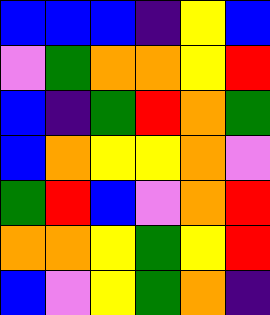[["blue", "blue", "blue", "indigo", "yellow", "blue"], ["violet", "green", "orange", "orange", "yellow", "red"], ["blue", "indigo", "green", "red", "orange", "green"], ["blue", "orange", "yellow", "yellow", "orange", "violet"], ["green", "red", "blue", "violet", "orange", "red"], ["orange", "orange", "yellow", "green", "yellow", "red"], ["blue", "violet", "yellow", "green", "orange", "indigo"]]